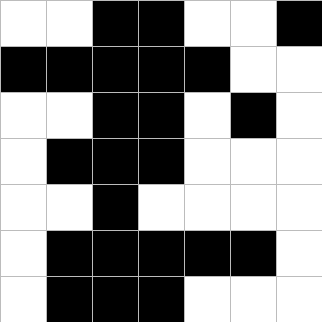[["white", "white", "black", "black", "white", "white", "black"], ["black", "black", "black", "black", "black", "white", "white"], ["white", "white", "black", "black", "white", "black", "white"], ["white", "black", "black", "black", "white", "white", "white"], ["white", "white", "black", "white", "white", "white", "white"], ["white", "black", "black", "black", "black", "black", "white"], ["white", "black", "black", "black", "white", "white", "white"]]